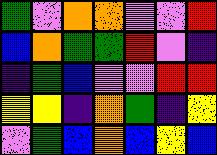[["green", "violet", "orange", "orange", "violet", "violet", "red"], ["blue", "orange", "green", "green", "red", "violet", "indigo"], ["indigo", "green", "blue", "violet", "violet", "red", "red"], ["yellow", "yellow", "indigo", "orange", "green", "indigo", "yellow"], ["violet", "green", "blue", "orange", "blue", "yellow", "blue"]]